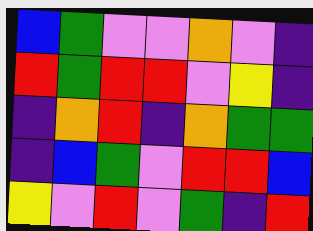[["blue", "green", "violet", "violet", "orange", "violet", "indigo"], ["red", "green", "red", "red", "violet", "yellow", "indigo"], ["indigo", "orange", "red", "indigo", "orange", "green", "green"], ["indigo", "blue", "green", "violet", "red", "red", "blue"], ["yellow", "violet", "red", "violet", "green", "indigo", "red"]]